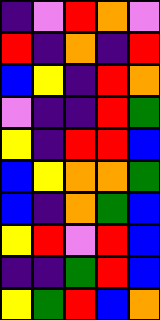[["indigo", "violet", "red", "orange", "violet"], ["red", "indigo", "orange", "indigo", "red"], ["blue", "yellow", "indigo", "red", "orange"], ["violet", "indigo", "indigo", "red", "green"], ["yellow", "indigo", "red", "red", "blue"], ["blue", "yellow", "orange", "orange", "green"], ["blue", "indigo", "orange", "green", "blue"], ["yellow", "red", "violet", "red", "blue"], ["indigo", "indigo", "green", "red", "blue"], ["yellow", "green", "red", "blue", "orange"]]